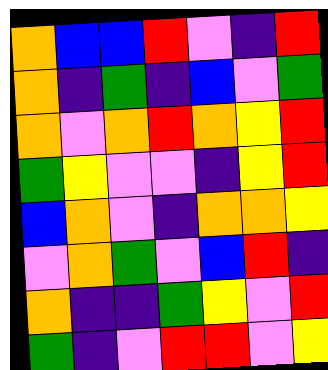[["orange", "blue", "blue", "red", "violet", "indigo", "red"], ["orange", "indigo", "green", "indigo", "blue", "violet", "green"], ["orange", "violet", "orange", "red", "orange", "yellow", "red"], ["green", "yellow", "violet", "violet", "indigo", "yellow", "red"], ["blue", "orange", "violet", "indigo", "orange", "orange", "yellow"], ["violet", "orange", "green", "violet", "blue", "red", "indigo"], ["orange", "indigo", "indigo", "green", "yellow", "violet", "red"], ["green", "indigo", "violet", "red", "red", "violet", "yellow"]]